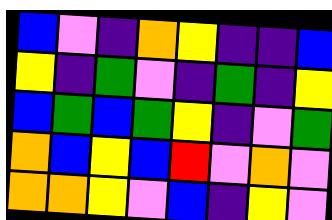[["blue", "violet", "indigo", "orange", "yellow", "indigo", "indigo", "blue"], ["yellow", "indigo", "green", "violet", "indigo", "green", "indigo", "yellow"], ["blue", "green", "blue", "green", "yellow", "indigo", "violet", "green"], ["orange", "blue", "yellow", "blue", "red", "violet", "orange", "violet"], ["orange", "orange", "yellow", "violet", "blue", "indigo", "yellow", "violet"]]